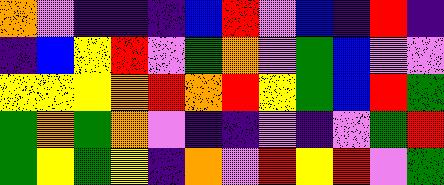[["orange", "violet", "indigo", "indigo", "indigo", "blue", "red", "violet", "blue", "indigo", "red", "indigo"], ["indigo", "blue", "yellow", "red", "violet", "green", "orange", "violet", "green", "blue", "violet", "violet"], ["yellow", "yellow", "yellow", "orange", "red", "orange", "red", "yellow", "green", "blue", "red", "green"], ["green", "orange", "green", "orange", "violet", "indigo", "indigo", "violet", "indigo", "violet", "green", "red"], ["green", "yellow", "green", "yellow", "indigo", "orange", "violet", "red", "yellow", "red", "violet", "green"]]